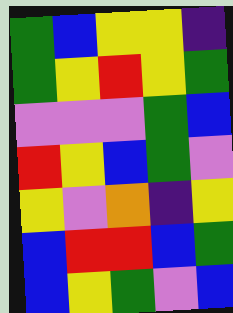[["green", "blue", "yellow", "yellow", "indigo"], ["green", "yellow", "red", "yellow", "green"], ["violet", "violet", "violet", "green", "blue"], ["red", "yellow", "blue", "green", "violet"], ["yellow", "violet", "orange", "indigo", "yellow"], ["blue", "red", "red", "blue", "green"], ["blue", "yellow", "green", "violet", "blue"]]